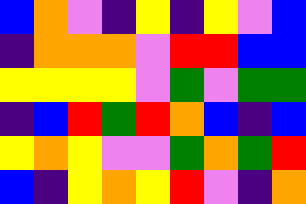[["blue", "orange", "violet", "indigo", "yellow", "indigo", "yellow", "violet", "blue"], ["indigo", "orange", "orange", "orange", "violet", "red", "red", "blue", "blue"], ["yellow", "yellow", "yellow", "yellow", "violet", "green", "violet", "green", "green"], ["indigo", "blue", "red", "green", "red", "orange", "blue", "indigo", "blue"], ["yellow", "orange", "yellow", "violet", "violet", "green", "orange", "green", "red"], ["blue", "indigo", "yellow", "orange", "yellow", "red", "violet", "indigo", "orange"]]